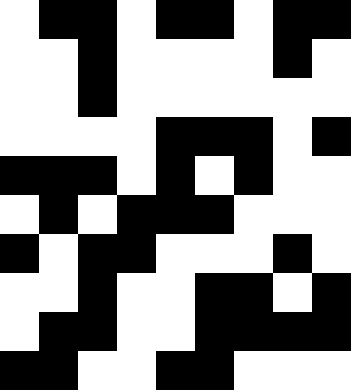[["white", "black", "black", "white", "black", "black", "white", "black", "black"], ["white", "white", "black", "white", "white", "white", "white", "black", "white"], ["white", "white", "black", "white", "white", "white", "white", "white", "white"], ["white", "white", "white", "white", "black", "black", "black", "white", "black"], ["black", "black", "black", "white", "black", "white", "black", "white", "white"], ["white", "black", "white", "black", "black", "black", "white", "white", "white"], ["black", "white", "black", "black", "white", "white", "white", "black", "white"], ["white", "white", "black", "white", "white", "black", "black", "white", "black"], ["white", "black", "black", "white", "white", "black", "black", "black", "black"], ["black", "black", "white", "white", "black", "black", "white", "white", "white"]]